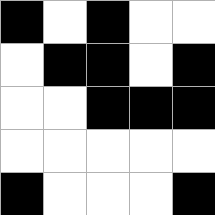[["black", "white", "black", "white", "white"], ["white", "black", "black", "white", "black"], ["white", "white", "black", "black", "black"], ["white", "white", "white", "white", "white"], ["black", "white", "white", "white", "black"]]